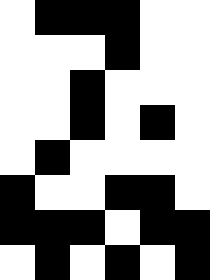[["white", "black", "black", "black", "white", "white"], ["white", "white", "white", "black", "white", "white"], ["white", "white", "black", "white", "white", "white"], ["white", "white", "black", "white", "black", "white"], ["white", "black", "white", "white", "white", "white"], ["black", "white", "white", "black", "black", "white"], ["black", "black", "black", "white", "black", "black"], ["white", "black", "white", "black", "white", "black"]]